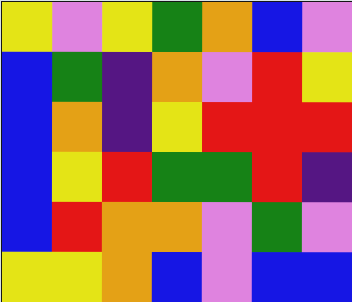[["yellow", "violet", "yellow", "green", "orange", "blue", "violet"], ["blue", "green", "indigo", "orange", "violet", "red", "yellow"], ["blue", "orange", "indigo", "yellow", "red", "red", "red"], ["blue", "yellow", "red", "green", "green", "red", "indigo"], ["blue", "red", "orange", "orange", "violet", "green", "violet"], ["yellow", "yellow", "orange", "blue", "violet", "blue", "blue"]]